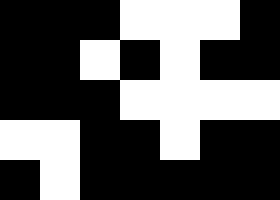[["black", "black", "black", "white", "white", "white", "black"], ["black", "black", "white", "black", "white", "black", "black"], ["black", "black", "black", "white", "white", "white", "white"], ["white", "white", "black", "black", "white", "black", "black"], ["black", "white", "black", "black", "black", "black", "black"]]